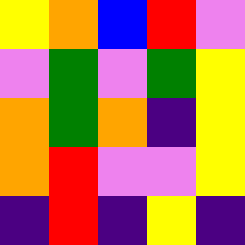[["yellow", "orange", "blue", "red", "violet"], ["violet", "green", "violet", "green", "yellow"], ["orange", "green", "orange", "indigo", "yellow"], ["orange", "red", "violet", "violet", "yellow"], ["indigo", "red", "indigo", "yellow", "indigo"]]